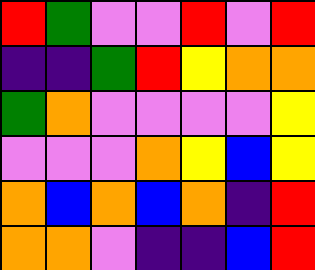[["red", "green", "violet", "violet", "red", "violet", "red"], ["indigo", "indigo", "green", "red", "yellow", "orange", "orange"], ["green", "orange", "violet", "violet", "violet", "violet", "yellow"], ["violet", "violet", "violet", "orange", "yellow", "blue", "yellow"], ["orange", "blue", "orange", "blue", "orange", "indigo", "red"], ["orange", "orange", "violet", "indigo", "indigo", "blue", "red"]]